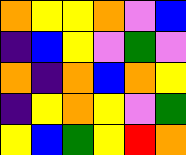[["orange", "yellow", "yellow", "orange", "violet", "blue"], ["indigo", "blue", "yellow", "violet", "green", "violet"], ["orange", "indigo", "orange", "blue", "orange", "yellow"], ["indigo", "yellow", "orange", "yellow", "violet", "green"], ["yellow", "blue", "green", "yellow", "red", "orange"]]